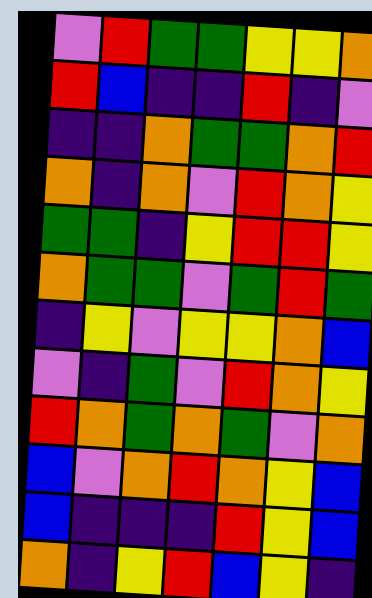[["violet", "red", "green", "green", "yellow", "yellow", "orange"], ["red", "blue", "indigo", "indigo", "red", "indigo", "violet"], ["indigo", "indigo", "orange", "green", "green", "orange", "red"], ["orange", "indigo", "orange", "violet", "red", "orange", "yellow"], ["green", "green", "indigo", "yellow", "red", "red", "yellow"], ["orange", "green", "green", "violet", "green", "red", "green"], ["indigo", "yellow", "violet", "yellow", "yellow", "orange", "blue"], ["violet", "indigo", "green", "violet", "red", "orange", "yellow"], ["red", "orange", "green", "orange", "green", "violet", "orange"], ["blue", "violet", "orange", "red", "orange", "yellow", "blue"], ["blue", "indigo", "indigo", "indigo", "red", "yellow", "blue"], ["orange", "indigo", "yellow", "red", "blue", "yellow", "indigo"]]